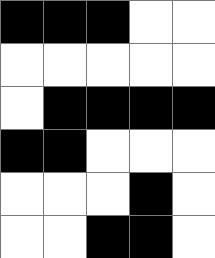[["black", "black", "black", "white", "white"], ["white", "white", "white", "white", "white"], ["white", "black", "black", "black", "black"], ["black", "black", "white", "white", "white"], ["white", "white", "white", "black", "white"], ["white", "white", "black", "black", "white"]]